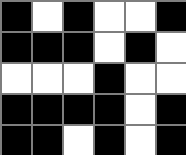[["black", "white", "black", "white", "white", "black"], ["black", "black", "black", "white", "black", "white"], ["white", "white", "white", "black", "white", "white"], ["black", "black", "black", "black", "white", "black"], ["black", "black", "white", "black", "white", "black"]]